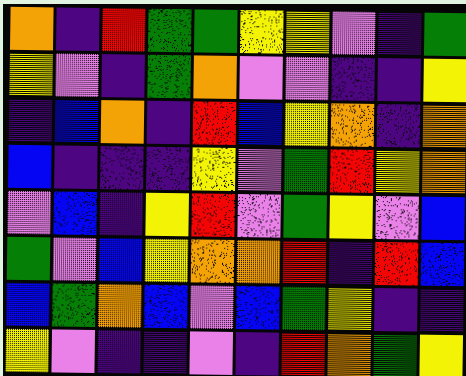[["orange", "indigo", "red", "green", "green", "yellow", "yellow", "violet", "indigo", "green"], ["yellow", "violet", "indigo", "green", "orange", "violet", "violet", "indigo", "indigo", "yellow"], ["indigo", "blue", "orange", "indigo", "red", "blue", "yellow", "orange", "indigo", "orange"], ["blue", "indigo", "indigo", "indigo", "yellow", "violet", "green", "red", "yellow", "orange"], ["violet", "blue", "indigo", "yellow", "red", "violet", "green", "yellow", "violet", "blue"], ["green", "violet", "blue", "yellow", "orange", "orange", "red", "indigo", "red", "blue"], ["blue", "green", "orange", "blue", "violet", "blue", "green", "yellow", "indigo", "indigo"], ["yellow", "violet", "indigo", "indigo", "violet", "indigo", "red", "orange", "green", "yellow"]]